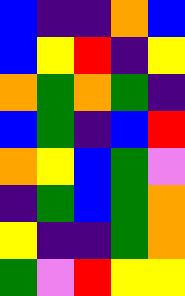[["blue", "indigo", "indigo", "orange", "blue"], ["blue", "yellow", "red", "indigo", "yellow"], ["orange", "green", "orange", "green", "indigo"], ["blue", "green", "indigo", "blue", "red"], ["orange", "yellow", "blue", "green", "violet"], ["indigo", "green", "blue", "green", "orange"], ["yellow", "indigo", "indigo", "green", "orange"], ["green", "violet", "red", "yellow", "yellow"]]